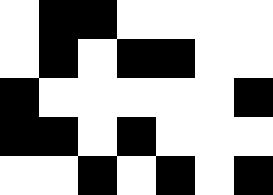[["white", "black", "black", "white", "white", "white", "white"], ["white", "black", "white", "black", "black", "white", "white"], ["black", "white", "white", "white", "white", "white", "black"], ["black", "black", "white", "black", "white", "white", "white"], ["white", "white", "black", "white", "black", "white", "black"]]